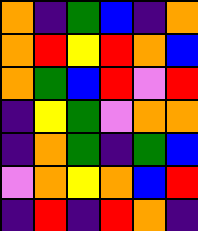[["orange", "indigo", "green", "blue", "indigo", "orange"], ["orange", "red", "yellow", "red", "orange", "blue"], ["orange", "green", "blue", "red", "violet", "red"], ["indigo", "yellow", "green", "violet", "orange", "orange"], ["indigo", "orange", "green", "indigo", "green", "blue"], ["violet", "orange", "yellow", "orange", "blue", "red"], ["indigo", "red", "indigo", "red", "orange", "indigo"]]